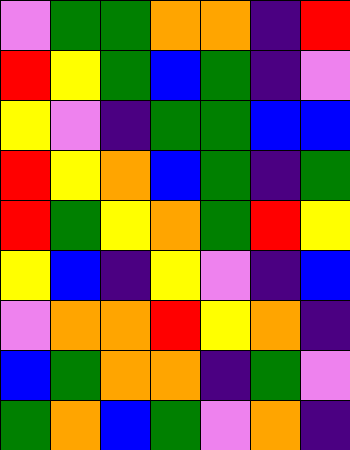[["violet", "green", "green", "orange", "orange", "indigo", "red"], ["red", "yellow", "green", "blue", "green", "indigo", "violet"], ["yellow", "violet", "indigo", "green", "green", "blue", "blue"], ["red", "yellow", "orange", "blue", "green", "indigo", "green"], ["red", "green", "yellow", "orange", "green", "red", "yellow"], ["yellow", "blue", "indigo", "yellow", "violet", "indigo", "blue"], ["violet", "orange", "orange", "red", "yellow", "orange", "indigo"], ["blue", "green", "orange", "orange", "indigo", "green", "violet"], ["green", "orange", "blue", "green", "violet", "orange", "indigo"]]